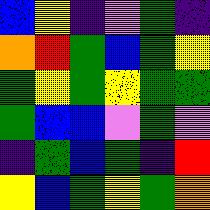[["blue", "yellow", "indigo", "violet", "green", "indigo"], ["orange", "red", "green", "blue", "green", "yellow"], ["green", "yellow", "green", "yellow", "green", "green"], ["green", "blue", "blue", "violet", "green", "violet"], ["indigo", "green", "blue", "green", "indigo", "red"], ["yellow", "blue", "green", "yellow", "green", "orange"]]